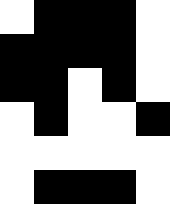[["white", "black", "black", "black", "white"], ["black", "black", "black", "black", "white"], ["black", "black", "white", "black", "white"], ["white", "black", "white", "white", "black"], ["white", "white", "white", "white", "white"], ["white", "black", "black", "black", "white"]]